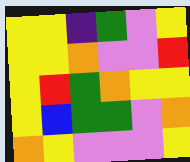[["yellow", "yellow", "indigo", "green", "violet", "yellow"], ["yellow", "yellow", "orange", "violet", "violet", "red"], ["yellow", "red", "green", "orange", "yellow", "yellow"], ["yellow", "blue", "green", "green", "violet", "orange"], ["orange", "yellow", "violet", "violet", "violet", "yellow"]]